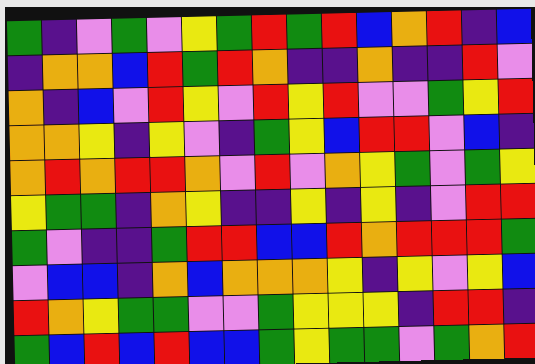[["green", "indigo", "violet", "green", "violet", "yellow", "green", "red", "green", "red", "blue", "orange", "red", "indigo", "blue"], ["indigo", "orange", "orange", "blue", "red", "green", "red", "orange", "indigo", "indigo", "orange", "indigo", "indigo", "red", "violet"], ["orange", "indigo", "blue", "violet", "red", "yellow", "violet", "red", "yellow", "red", "violet", "violet", "green", "yellow", "red"], ["orange", "orange", "yellow", "indigo", "yellow", "violet", "indigo", "green", "yellow", "blue", "red", "red", "violet", "blue", "indigo"], ["orange", "red", "orange", "red", "red", "orange", "violet", "red", "violet", "orange", "yellow", "green", "violet", "green", "yellow"], ["yellow", "green", "green", "indigo", "orange", "yellow", "indigo", "indigo", "yellow", "indigo", "yellow", "indigo", "violet", "red", "red"], ["green", "violet", "indigo", "indigo", "green", "red", "red", "blue", "blue", "red", "orange", "red", "red", "red", "green"], ["violet", "blue", "blue", "indigo", "orange", "blue", "orange", "orange", "orange", "yellow", "indigo", "yellow", "violet", "yellow", "blue"], ["red", "orange", "yellow", "green", "green", "violet", "violet", "green", "yellow", "yellow", "yellow", "indigo", "red", "red", "indigo"], ["green", "blue", "red", "blue", "red", "blue", "blue", "green", "yellow", "green", "green", "violet", "green", "orange", "red"]]